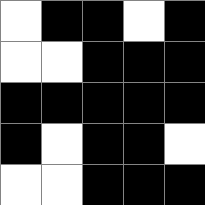[["white", "black", "black", "white", "black"], ["white", "white", "black", "black", "black"], ["black", "black", "black", "black", "black"], ["black", "white", "black", "black", "white"], ["white", "white", "black", "black", "black"]]